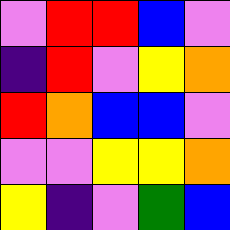[["violet", "red", "red", "blue", "violet"], ["indigo", "red", "violet", "yellow", "orange"], ["red", "orange", "blue", "blue", "violet"], ["violet", "violet", "yellow", "yellow", "orange"], ["yellow", "indigo", "violet", "green", "blue"]]